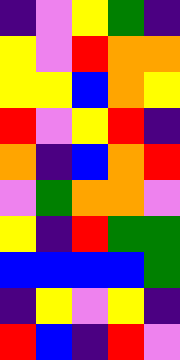[["indigo", "violet", "yellow", "green", "indigo"], ["yellow", "violet", "red", "orange", "orange"], ["yellow", "yellow", "blue", "orange", "yellow"], ["red", "violet", "yellow", "red", "indigo"], ["orange", "indigo", "blue", "orange", "red"], ["violet", "green", "orange", "orange", "violet"], ["yellow", "indigo", "red", "green", "green"], ["blue", "blue", "blue", "blue", "green"], ["indigo", "yellow", "violet", "yellow", "indigo"], ["red", "blue", "indigo", "red", "violet"]]